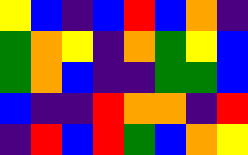[["yellow", "blue", "indigo", "blue", "red", "blue", "orange", "indigo"], ["green", "orange", "yellow", "indigo", "orange", "green", "yellow", "blue"], ["green", "orange", "blue", "indigo", "indigo", "green", "green", "blue"], ["blue", "indigo", "indigo", "red", "orange", "orange", "indigo", "red"], ["indigo", "red", "blue", "red", "green", "blue", "orange", "yellow"]]